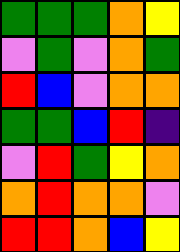[["green", "green", "green", "orange", "yellow"], ["violet", "green", "violet", "orange", "green"], ["red", "blue", "violet", "orange", "orange"], ["green", "green", "blue", "red", "indigo"], ["violet", "red", "green", "yellow", "orange"], ["orange", "red", "orange", "orange", "violet"], ["red", "red", "orange", "blue", "yellow"]]